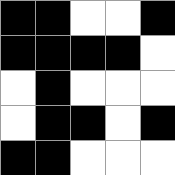[["black", "black", "white", "white", "black"], ["black", "black", "black", "black", "white"], ["white", "black", "white", "white", "white"], ["white", "black", "black", "white", "black"], ["black", "black", "white", "white", "white"]]